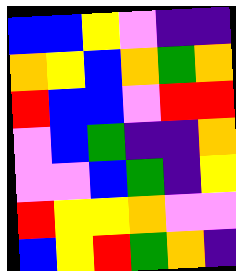[["blue", "blue", "yellow", "violet", "indigo", "indigo"], ["orange", "yellow", "blue", "orange", "green", "orange"], ["red", "blue", "blue", "violet", "red", "red"], ["violet", "blue", "green", "indigo", "indigo", "orange"], ["violet", "violet", "blue", "green", "indigo", "yellow"], ["red", "yellow", "yellow", "orange", "violet", "violet"], ["blue", "yellow", "red", "green", "orange", "indigo"]]